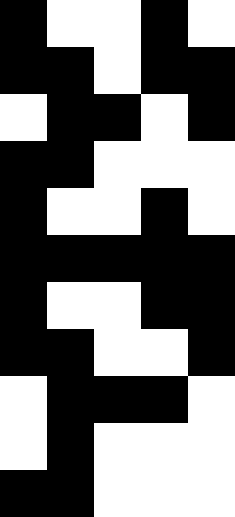[["black", "white", "white", "black", "white"], ["black", "black", "white", "black", "black"], ["white", "black", "black", "white", "black"], ["black", "black", "white", "white", "white"], ["black", "white", "white", "black", "white"], ["black", "black", "black", "black", "black"], ["black", "white", "white", "black", "black"], ["black", "black", "white", "white", "black"], ["white", "black", "black", "black", "white"], ["white", "black", "white", "white", "white"], ["black", "black", "white", "white", "white"]]